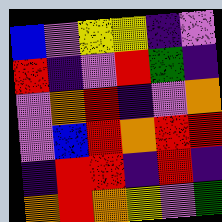[["blue", "violet", "yellow", "yellow", "indigo", "violet"], ["red", "indigo", "violet", "red", "green", "indigo"], ["violet", "orange", "red", "indigo", "violet", "orange"], ["violet", "blue", "red", "orange", "red", "red"], ["indigo", "red", "red", "indigo", "red", "indigo"], ["orange", "red", "orange", "yellow", "violet", "green"]]